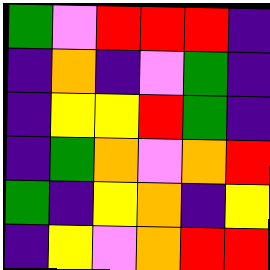[["green", "violet", "red", "red", "red", "indigo"], ["indigo", "orange", "indigo", "violet", "green", "indigo"], ["indigo", "yellow", "yellow", "red", "green", "indigo"], ["indigo", "green", "orange", "violet", "orange", "red"], ["green", "indigo", "yellow", "orange", "indigo", "yellow"], ["indigo", "yellow", "violet", "orange", "red", "red"]]